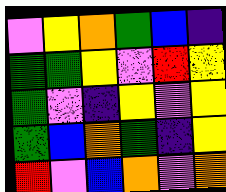[["violet", "yellow", "orange", "green", "blue", "indigo"], ["green", "green", "yellow", "violet", "red", "yellow"], ["green", "violet", "indigo", "yellow", "violet", "yellow"], ["green", "blue", "orange", "green", "indigo", "yellow"], ["red", "violet", "blue", "orange", "violet", "orange"]]